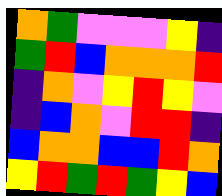[["orange", "green", "violet", "violet", "violet", "yellow", "indigo"], ["green", "red", "blue", "orange", "orange", "orange", "red"], ["indigo", "orange", "violet", "yellow", "red", "yellow", "violet"], ["indigo", "blue", "orange", "violet", "red", "red", "indigo"], ["blue", "orange", "orange", "blue", "blue", "red", "orange"], ["yellow", "red", "green", "red", "green", "yellow", "blue"]]